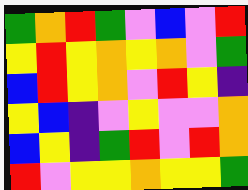[["green", "orange", "red", "green", "violet", "blue", "violet", "red"], ["yellow", "red", "yellow", "orange", "yellow", "orange", "violet", "green"], ["blue", "red", "yellow", "orange", "violet", "red", "yellow", "indigo"], ["yellow", "blue", "indigo", "violet", "yellow", "violet", "violet", "orange"], ["blue", "yellow", "indigo", "green", "red", "violet", "red", "orange"], ["red", "violet", "yellow", "yellow", "orange", "yellow", "yellow", "green"]]